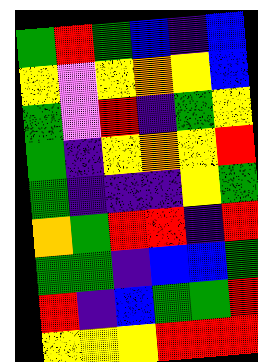[["green", "red", "green", "blue", "indigo", "blue"], ["yellow", "violet", "yellow", "orange", "yellow", "blue"], ["green", "violet", "red", "indigo", "green", "yellow"], ["green", "indigo", "yellow", "orange", "yellow", "red"], ["green", "indigo", "indigo", "indigo", "yellow", "green"], ["orange", "green", "red", "red", "indigo", "red"], ["green", "green", "indigo", "blue", "blue", "green"], ["red", "indigo", "blue", "green", "green", "red"], ["yellow", "yellow", "yellow", "red", "red", "red"]]